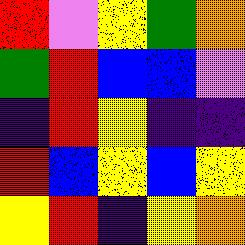[["red", "violet", "yellow", "green", "orange"], ["green", "red", "blue", "blue", "violet"], ["indigo", "red", "yellow", "indigo", "indigo"], ["red", "blue", "yellow", "blue", "yellow"], ["yellow", "red", "indigo", "yellow", "orange"]]